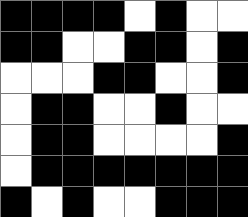[["black", "black", "black", "black", "white", "black", "white", "white"], ["black", "black", "white", "white", "black", "black", "white", "black"], ["white", "white", "white", "black", "black", "white", "white", "black"], ["white", "black", "black", "white", "white", "black", "white", "white"], ["white", "black", "black", "white", "white", "white", "white", "black"], ["white", "black", "black", "black", "black", "black", "black", "black"], ["black", "white", "black", "white", "white", "black", "black", "black"]]